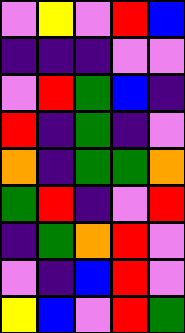[["violet", "yellow", "violet", "red", "blue"], ["indigo", "indigo", "indigo", "violet", "violet"], ["violet", "red", "green", "blue", "indigo"], ["red", "indigo", "green", "indigo", "violet"], ["orange", "indigo", "green", "green", "orange"], ["green", "red", "indigo", "violet", "red"], ["indigo", "green", "orange", "red", "violet"], ["violet", "indigo", "blue", "red", "violet"], ["yellow", "blue", "violet", "red", "green"]]